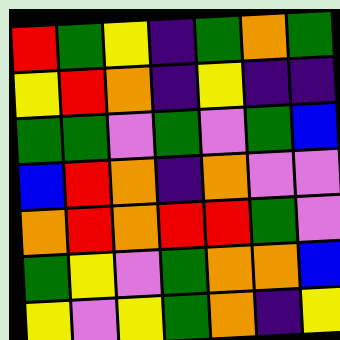[["red", "green", "yellow", "indigo", "green", "orange", "green"], ["yellow", "red", "orange", "indigo", "yellow", "indigo", "indigo"], ["green", "green", "violet", "green", "violet", "green", "blue"], ["blue", "red", "orange", "indigo", "orange", "violet", "violet"], ["orange", "red", "orange", "red", "red", "green", "violet"], ["green", "yellow", "violet", "green", "orange", "orange", "blue"], ["yellow", "violet", "yellow", "green", "orange", "indigo", "yellow"]]